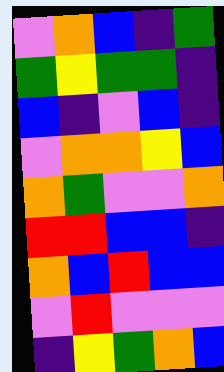[["violet", "orange", "blue", "indigo", "green"], ["green", "yellow", "green", "green", "indigo"], ["blue", "indigo", "violet", "blue", "indigo"], ["violet", "orange", "orange", "yellow", "blue"], ["orange", "green", "violet", "violet", "orange"], ["red", "red", "blue", "blue", "indigo"], ["orange", "blue", "red", "blue", "blue"], ["violet", "red", "violet", "violet", "violet"], ["indigo", "yellow", "green", "orange", "blue"]]